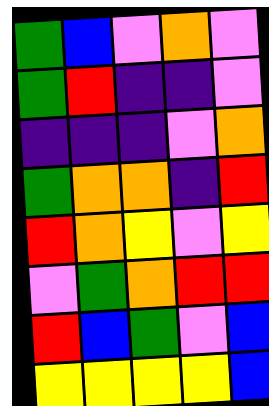[["green", "blue", "violet", "orange", "violet"], ["green", "red", "indigo", "indigo", "violet"], ["indigo", "indigo", "indigo", "violet", "orange"], ["green", "orange", "orange", "indigo", "red"], ["red", "orange", "yellow", "violet", "yellow"], ["violet", "green", "orange", "red", "red"], ["red", "blue", "green", "violet", "blue"], ["yellow", "yellow", "yellow", "yellow", "blue"]]